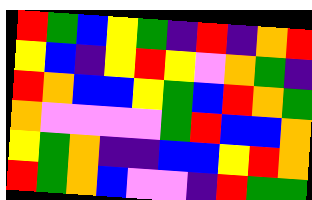[["red", "green", "blue", "yellow", "green", "indigo", "red", "indigo", "orange", "red"], ["yellow", "blue", "indigo", "yellow", "red", "yellow", "violet", "orange", "green", "indigo"], ["red", "orange", "blue", "blue", "yellow", "green", "blue", "red", "orange", "green"], ["orange", "violet", "violet", "violet", "violet", "green", "red", "blue", "blue", "orange"], ["yellow", "green", "orange", "indigo", "indigo", "blue", "blue", "yellow", "red", "orange"], ["red", "green", "orange", "blue", "violet", "violet", "indigo", "red", "green", "green"]]